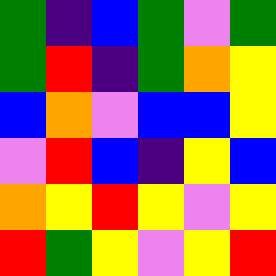[["green", "indigo", "blue", "green", "violet", "green"], ["green", "red", "indigo", "green", "orange", "yellow"], ["blue", "orange", "violet", "blue", "blue", "yellow"], ["violet", "red", "blue", "indigo", "yellow", "blue"], ["orange", "yellow", "red", "yellow", "violet", "yellow"], ["red", "green", "yellow", "violet", "yellow", "red"]]